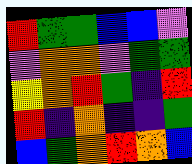[["red", "green", "green", "blue", "blue", "violet"], ["violet", "orange", "orange", "violet", "green", "green"], ["yellow", "orange", "red", "green", "indigo", "red"], ["red", "indigo", "orange", "indigo", "indigo", "green"], ["blue", "green", "orange", "red", "orange", "blue"]]